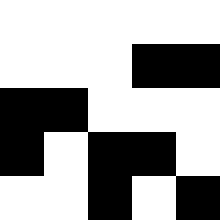[["white", "white", "white", "white", "white"], ["white", "white", "white", "black", "black"], ["black", "black", "white", "white", "white"], ["black", "white", "black", "black", "white"], ["white", "white", "black", "white", "black"]]